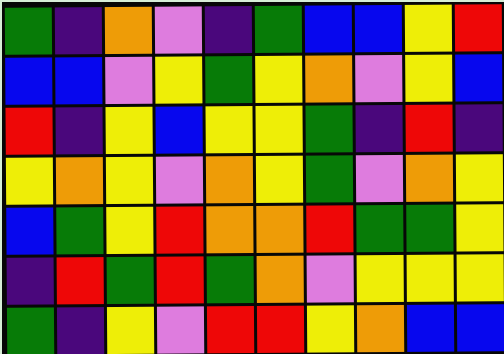[["green", "indigo", "orange", "violet", "indigo", "green", "blue", "blue", "yellow", "red"], ["blue", "blue", "violet", "yellow", "green", "yellow", "orange", "violet", "yellow", "blue"], ["red", "indigo", "yellow", "blue", "yellow", "yellow", "green", "indigo", "red", "indigo"], ["yellow", "orange", "yellow", "violet", "orange", "yellow", "green", "violet", "orange", "yellow"], ["blue", "green", "yellow", "red", "orange", "orange", "red", "green", "green", "yellow"], ["indigo", "red", "green", "red", "green", "orange", "violet", "yellow", "yellow", "yellow"], ["green", "indigo", "yellow", "violet", "red", "red", "yellow", "orange", "blue", "blue"]]